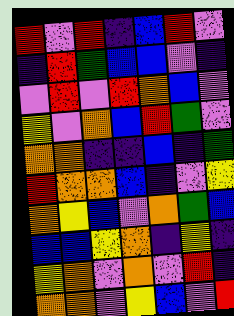[["red", "violet", "red", "indigo", "blue", "red", "violet"], ["indigo", "red", "green", "blue", "blue", "violet", "indigo"], ["violet", "red", "violet", "red", "orange", "blue", "violet"], ["yellow", "violet", "orange", "blue", "red", "green", "violet"], ["orange", "orange", "indigo", "indigo", "blue", "indigo", "green"], ["red", "orange", "orange", "blue", "indigo", "violet", "yellow"], ["orange", "yellow", "blue", "violet", "orange", "green", "blue"], ["blue", "blue", "yellow", "orange", "indigo", "yellow", "indigo"], ["yellow", "orange", "violet", "orange", "violet", "red", "indigo"], ["orange", "orange", "violet", "yellow", "blue", "violet", "red"]]